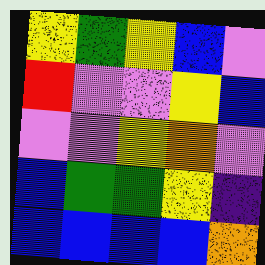[["yellow", "green", "yellow", "blue", "violet"], ["red", "violet", "violet", "yellow", "blue"], ["violet", "violet", "yellow", "orange", "violet"], ["blue", "green", "green", "yellow", "indigo"], ["blue", "blue", "blue", "blue", "orange"]]